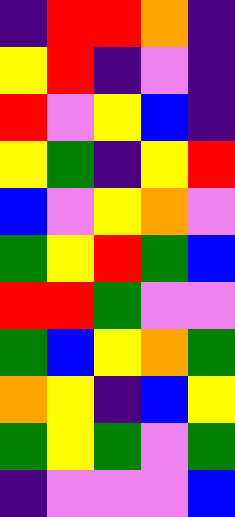[["indigo", "red", "red", "orange", "indigo"], ["yellow", "red", "indigo", "violet", "indigo"], ["red", "violet", "yellow", "blue", "indigo"], ["yellow", "green", "indigo", "yellow", "red"], ["blue", "violet", "yellow", "orange", "violet"], ["green", "yellow", "red", "green", "blue"], ["red", "red", "green", "violet", "violet"], ["green", "blue", "yellow", "orange", "green"], ["orange", "yellow", "indigo", "blue", "yellow"], ["green", "yellow", "green", "violet", "green"], ["indigo", "violet", "violet", "violet", "blue"]]